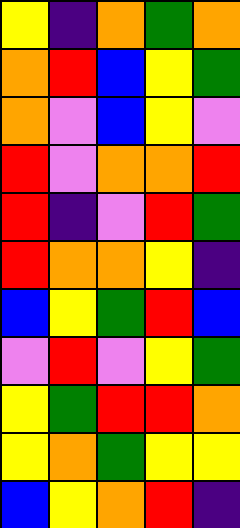[["yellow", "indigo", "orange", "green", "orange"], ["orange", "red", "blue", "yellow", "green"], ["orange", "violet", "blue", "yellow", "violet"], ["red", "violet", "orange", "orange", "red"], ["red", "indigo", "violet", "red", "green"], ["red", "orange", "orange", "yellow", "indigo"], ["blue", "yellow", "green", "red", "blue"], ["violet", "red", "violet", "yellow", "green"], ["yellow", "green", "red", "red", "orange"], ["yellow", "orange", "green", "yellow", "yellow"], ["blue", "yellow", "orange", "red", "indigo"]]